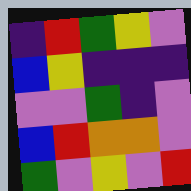[["indigo", "red", "green", "yellow", "violet"], ["blue", "yellow", "indigo", "indigo", "indigo"], ["violet", "violet", "green", "indigo", "violet"], ["blue", "red", "orange", "orange", "violet"], ["green", "violet", "yellow", "violet", "red"]]